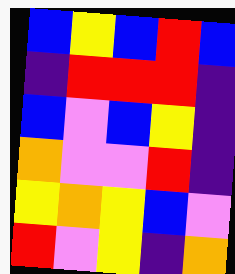[["blue", "yellow", "blue", "red", "blue"], ["indigo", "red", "red", "red", "indigo"], ["blue", "violet", "blue", "yellow", "indigo"], ["orange", "violet", "violet", "red", "indigo"], ["yellow", "orange", "yellow", "blue", "violet"], ["red", "violet", "yellow", "indigo", "orange"]]